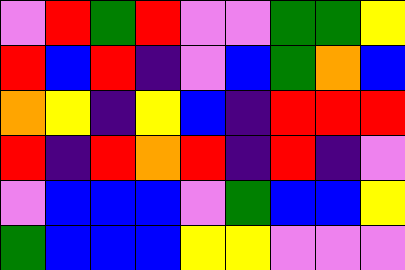[["violet", "red", "green", "red", "violet", "violet", "green", "green", "yellow"], ["red", "blue", "red", "indigo", "violet", "blue", "green", "orange", "blue"], ["orange", "yellow", "indigo", "yellow", "blue", "indigo", "red", "red", "red"], ["red", "indigo", "red", "orange", "red", "indigo", "red", "indigo", "violet"], ["violet", "blue", "blue", "blue", "violet", "green", "blue", "blue", "yellow"], ["green", "blue", "blue", "blue", "yellow", "yellow", "violet", "violet", "violet"]]